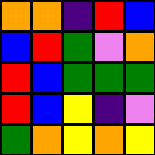[["orange", "orange", "indigo", "red", "blue"], ["blue", "red", "green", "violet", "orange"], ["red", "blue", "green", "green", "green"], ["red", "blue", "yellow", "indigo", "violet"], ["green", "orange", "yellow", "orange", "yellow"]]